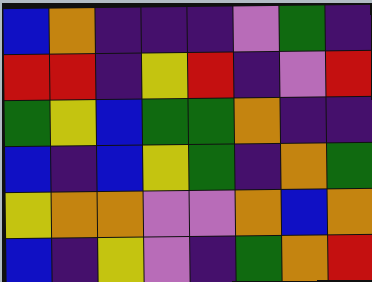[["blue", "orange", "indigo", "indigo", "indigo", "violet", "green", "indigo"], ["red", "red", "indigo", "yellow", "red", "indigo", "violet", "red"], ["green", "yellow", "blue", "green", "green", "orange", "indigo", "indigo"], ["blue", "indigo", "blue", "yellow", "green", "indigo", "orange", "green"], ["yellow", "orange", "orange", "violet", "violet", "orange", "blue", "orange"], ["blue", "indigo", "yellow", "violet", "indigo", "green", "orange", "red"]]